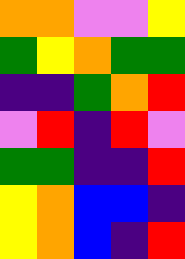[["orange", "orange", "violet", "violet", "yellow"], ["green", "yellow", "orange", "green", "green"], ["indigo", "indigo", "green", "orange", "red"], ["violet", "red", "indigo", "red", "violet"], ["green", "green", "indigo", "indigo", "red"], ["yellow", "orange", "blue", "blue", "indigo"], ["yellow", "orange", "blue", "indigo", "red"]]